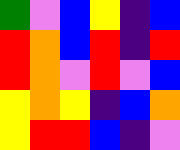[["green", "violet", "blue", "yellow", "indigo", "blue"], ["red", "orange", "blue", "red", "indigo", "red"], ["red", "orange", "violet", "red", "violet", "blue"], ["yellow", "orange", "yellow", "indigo", "blue", "orange"], ["yellow", "red", "red", "blue", "indigo", "violet"]]